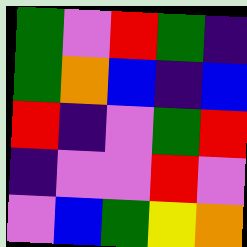[["green", "violet", "red", "green", "indigo"], ["green", "orange", "blue", "indigo", "blue"], ["red", "indigo", "violet", "green", "red"], ["indigo", "violet", "violet", "red", "violet"], ["violet", "blue", "green", "yellow", "orange"]]